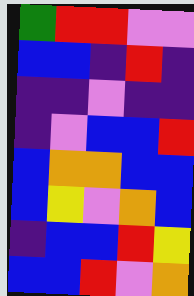[["green", "red", "red", "violet", "violet"], ["blue", "blue", "indigo", "red", "indigo"], ["indigo", "indigo", "violet", "indigo", "indigo"], ["indigo", "violet", "blue", "blue", "red"], ["blue", "orange", "orange", "blue", "blue"], ["blue", "yellow", "violet", "orange", "blue"], ["indigo", "blue", "blue", "red", "yellow"], ["blue", "blue", "red", "violet", "orange"]]